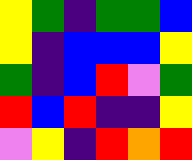[["yellow", "green", "indigo", "green", "green", "blue"], ["yellow", "indigo", "blue", "blue", "blue", "yellow"], ["green", "indigo", "blue", "red", "violet", "green"], ["red", "blue", "red", "indigo", "indigo", "yellow"], ["violet", "yellow", "indigo", "red", "orange", "red"]]